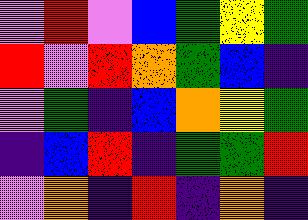[["violet", "red", "violet", "blue", "green", "yellow", "green"], ["red", "violet", "red", "orange", "green", "blue", "indigo"], ["violet", "green", "indigo", "blue", "orange", "yellow", "green"], ["indigo", "blue", "red", "indigo", "green", "green", "red"], ["violet", "orange", "indigo", "red", "indigo", "orange", "indigo"]]